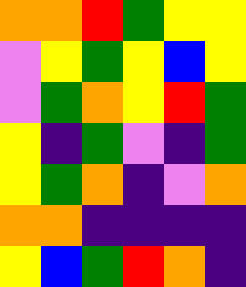[["orange", "orange", "red", "green", "yellow", "yellow"], ["violet", "yellow", "green", "yellow", "blue", "yellow"], ["violet", "green", "orange", "yellow", "red", "green"], ["yellow", "indigo", "green", "violet", "indigo", "green"], ["yellow", "green", "orange", "indigo", "violet", "orange"], ["orange", "orange", "indigo", "indigo", "indigo", "indigo"], ["yellow", "blue", "green", "red", "orange", "indigo"]]